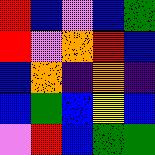[["red", "blue", "violet", "blue", "green"], ["red", "violet", "orange", "red", "blue"], ["blue", "orange", "indigo", "orange", "indigo"], ["blue", "green", "blue", "yellow", "blue"], ["violet", "red", "blue", "green", "green"]]